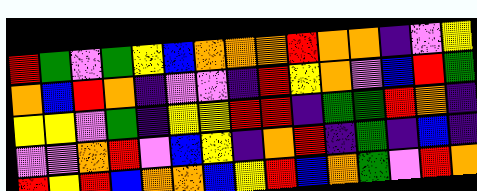[["red", "green", "violet", "green", "yellow", "blue", "orange", "orange", "orange", "red", "orange", "orange", "indigo", "violet", "yellow"], ["orange", "blue", "red", "orange", "indigo", "violet", "violet", "indigo", "red", "yellow", "orange", "violet", "blue", "red", "green"], ["yellow", "yellow", "violet", "green", "indigo", "yellow", "yellow", "red", "red", "indigo", "green", "green", "red", "orange", "indigo"], ["violet", "violet", "orange", "red", "violet", "blue", "yellow", "indigo", "orange", "red", "indigo", "green", "indigo", "blue", "indigo"], ["red", "yellow", "red", "blue", "orange", "orange", "blue", "yellow", "red", "blue", "orange", "green", "violet", "red", "orange"]]